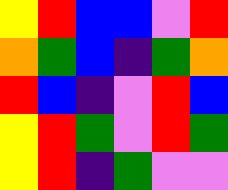[["yellow", "red", "blue", "blue", "violet", "red"], ["orange", "green", "blue", "indigo", "green", "orange"], ["red", "blue", "indigo", "violet", "red", "blue"], ["yellow", "red", "green", "violet", "red", "green"], ["yellow", "red", "indigo", "green", "violet", "violet"]]